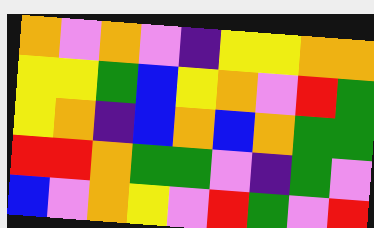[["orange", "violet", "orange", "violet", "indigo", "yellow", "yellow", "orange", "orange"], ["yellow", "yellow", "green", "blue", "yellow", "orange", "violet", "red", "green"], ["yellow", "orange", "indigo", "blue", "orange", "blue", "orange", "green", "green"], ["red", "red", "orange", "green", "green", "violet", "indigo", "green", "violet"], ["blue", "violet", "orange", "yellow", "violet", "red", "green", "violet", "red"]]